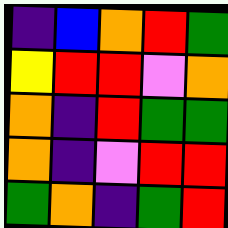[["indigo", "blue", "orange", "red", "green"], ["yellow", "red", "red", "violet", "orange"], ["orange", "indigo", "red", "green", "green"], ["orange", "indigo", "violet", "red", "red"], ["green", "orange", "indigo", "green", "red"]]